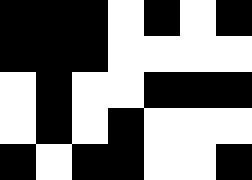[["black", "black", "black", "white", "black", "white", "black"], ["black", "black", "black", "white", "white", "white", "white"], ["white", "black", "white", "white", "black", "black", "black"], ["white", "black", "white", "black", "white", "white", "white"], ["black", "white", "black", "black", "white", "white", "black"]]